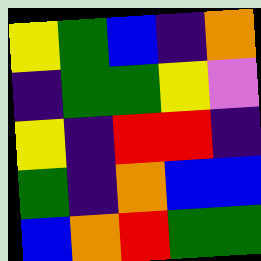[["yellow", "green", "blue", "indigo", "orange"], ["indigo", "green", "green", "yellow", "violet"], ["yellow", "indigo", "red", "red", "indigo"], ["green", "indigo", "orange", "blue", "blue"], ["blue", "orange", "red", "green", "green"]]